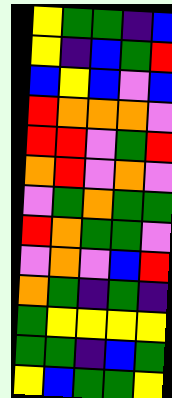[["yellow", "green", "green", "indigo", "blue"], ["yellow", "indigo", "blue", "green", "red"], ["blue", "yellow", "blue", "violet", "blue"], ["red", "orange", "orange", "orange", "violet"], ["red", "red", "violet", "green", "red"], ["orange", "red", "violet", "orange", "violet"], ["violet", "green", "orange", "green", "green"], ["red", "orange", "green", "green", "violet"], ["violet", "orange", "violet", "blue", "red"], ["orange", "green", "indigo", "green", "indigo"], ["green", "yellow", "yellow", "yellow", "yellow"], ["green", "green", "indigo", "blue", "green"], ["yellow", "blue", "green", "green", "yellow"]]